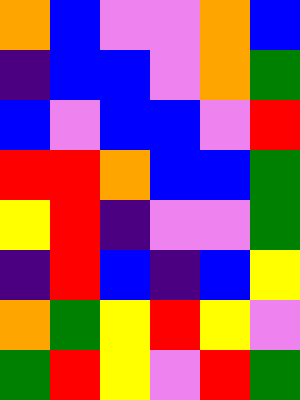[["orange", "blue", "violet", "violet", "orange", "blue"], ["indigo", "blue", "blue", "violet", "orange", "green"], ["blue", "violet", "blue", "blue", "violet", "red"], ["red", "red", "orange", "blue", "blue", "green"], ["yellow", "red", "indigo", "violet", "violet", "green"], ["indigo", "red", "blue", "indigo", "blue", "yellow"], ["orange", "green", "yellow", "red", "yellow", "violet"], ["green", "red", "yellow", "violet", "red", "green"]]